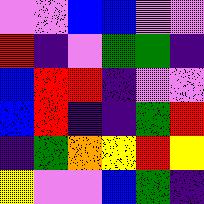[["violet", "violet", "blue", "blue", "violet", "violet"], ["red", "indigo", "violet", "green", "green", "indigo"], ["blue", "red", "red", "indigo", "violet", "violet"], ["blue", "red", "indigo", "indigo", "green", "red"], ["indigo", "green", "orange", "yellow", "red", "yellow"], ["yellow", "violet", "violet", "blue", "green", "indigo"]]